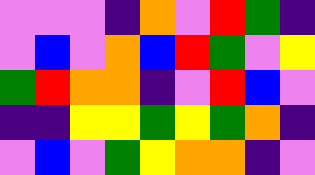[["violet", "violet", "violet", "indigo", "orange", "violet", "red", "green", "indigo"], ["violet", "blue", "violet", "orange", "blue", "red", "green", "violet", "yellow"], ["green", "red", "orange", "orange", "indigo", "violet", "red", "blue", "violet"], ["indigo", "indigo", "yellow", "yellow", "green", "yellow", "green", "orange", "indigo"], ["violet", "blue", "violet", "green", "yellow", "orange", "orange", "indigo", "violet"]]